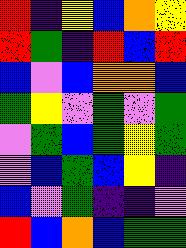[["red", "indigo", "yellow", "blue", "orange", "yellow"], ["red", "green", "indigo", "red", "blue", "red"], ["blue", "violet", "blue", "orange", "orange", "blue"], ["green", "yellow", "violet", "green", "violet", "green"], ["violet", "green", "blue", "green", "yellow", "green"], ["violet", "blue", "green", "blue", "yellow", "indigo"], ["blue", "violet", "green", "indigo", "indigo", "violet"], ["red", "blue", "orange", "blue", "green", "green"]]